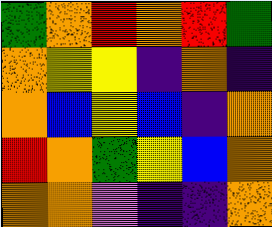[["green", "orange", "red", "orange", "red", "green"], ["orange", "yellow", "yellow", "indigo", "orange", "indigo"], ["orange", "blue", "yellow", "blue", "indigo", "orange"], ["red", "orange", "green", "yellow", "blue", "orange"], ["orange", "orange", "violet", "indigo", "indigo", "orange"]]